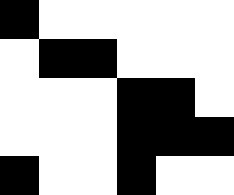[["black", "white", "white", "white", "white", "white"], ["white", "black", "black", "white", "white", "white"], ["white", "white", "white", "black", "black", "white"], ["white", "white", "white", "black", "black", "black"], ["black", "white", "white", "black", "white", "white"]]